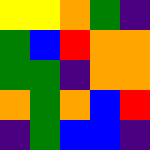[["yellow", "yellow", "orange", "green", "indigo"], ["green", "blue", "red", "orange", "orange"], ["green", "green", "indigo", "orange", "orange"], ["orange", "green", "orange", "blue", "red"], ["indigo", "green", "blue", "blue", "indigo"]]